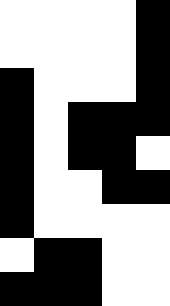[["white", "white", "white", "white", "black"], ["white", "white", "white", "white", "black"], ["black", "white", "white", "white", "black"], ["black", "white", "black", "black", "black"], ["black", "white", "black", "black", "white"], ["black", "white", "white", "black", "black"], ["black", "white", "white", "white", "white"], ["white", "black", "black", "white", "white"], ["black", "black", "black", "white", "white"]]